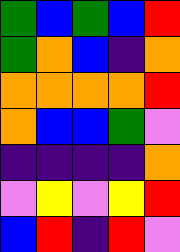[["green", "blue", "green", "blue", "red"], ["green", "orange", "blue", "indigo", "orange"], ["orange", "orange", "orange", "orange", "red"], ["orange", "blue", "blue", "green", "violet"], ["indigo", "indigo", "indigo", "indigo", "orange"], ["violet", "yellow", "violet", "yellow", "red"], ["blue", "red", "indigo", "red", "violet"]]